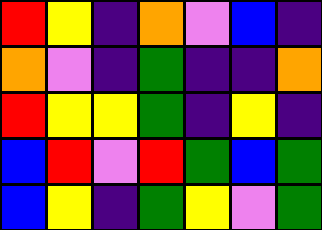[["red", "yellow", "indigo", "orange", "violet", "blue", "indigo"], ["orange", "violet", "indigo", "green", "indigo", "indigo", "orange"], ["red", "yellow", "yellow", "green", "indigo", "yellow", "indigo"], ["blue", "red", "violet", "red", "green", "blue", "green"], ["blue", "yellow", "indigo", "green", "yellow", "violet", "green"]]